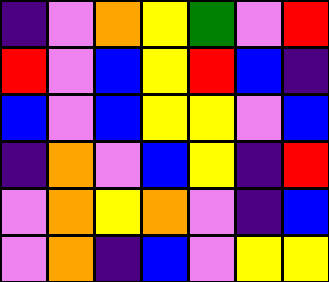[["indigo", "violet", "orange", "yellow", "green", "violet", "red"], ["red", "violet", "blue", "yellow", "red", "blue", "indigo"], ["blue", "violet", "blue", "yellow", "yellow", "violet", "blue"], ["indigo", "orange", "violet", "blue", "yellow", "indigo", "red"], ["violet", "orange", "yellow", "orange", "violet", "indigo", "blue"], ["violet", "orange", "indigo", "blue", "violet", "yellow", "yellow"]]